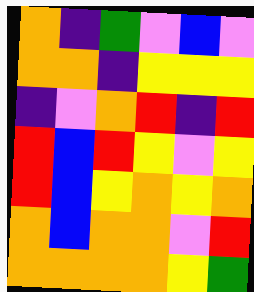[["orange", "indigo", "green", "violet", "blue", "violet"], ["orange", "orange", "indigo", "yellow", "yellow", "yellow"], ["indigo", "violet", "orange", "red", "indigo", "red"], ["red", "blue", "red", "yellow", "violet", "yellow"], ["red", "blue", "yellow", "orange", "yellow", "orange"], ["orange", "blue", "orange", "orange", "violet", "red"], ["orange", "orange", "orange", "orange", "yellow", "green"]]